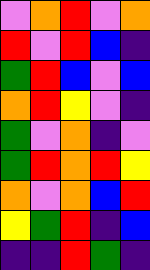[["violet", "orange", "red", "violet", "orange"], ["red", "violet", "red", "blue", "indigo"], ["green", "red", "blue", "violet", "blue"], ["orange", "red", "yellow", "violet", "indigo"], ["green", "violet", "orange", "indigo", "violet"], ["green", "red", "orange", "red", "yellow"], ["orange", "violet", "orange", "blue", "red"], ["yellow", "green", "red", "indigo", "blue"], ["indigo", "indigo", "red", "green", "indigo"]]